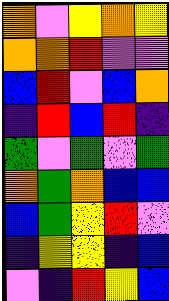[["orange", "violet", "yellow", "orange", "yellow"], ["orange", "orange", "red", "violet", "violet"], ["blue", "red", "violet", "blue", "orange"], ["indigo", "red", "blue", "red", "indigo"], ["green", "violet", "green", "violet", "green"], ["orange", "green", "orange", "blue", "blue"], ["blue", "green", "yellow", "red", "violet"], ["indigo", "yellow", "yellow", "indigo", "blue"], ["violet", "indigo", "red", "yellow", "blue"]]